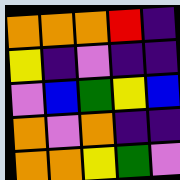[["orange", "orange", "orange", "red", "indigo"], ["yellow", "indigo", "violet", "indigo", "indigo"], ["violet", "blue", "green", "yellow", "blue"], ["orange", "violet", "orange", "indigo", "indigo"], ["orange", "orange", "yellow", "green", "violet"]]